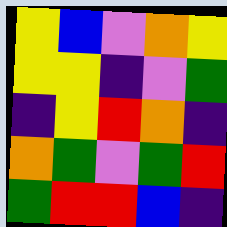[["yellow", "blue", "violet", "orange", "yellow"], ["yellow", "yellow", "indigo", "violet", "green"], ["indigo", "yellow", "red", "orange", "indigo"], ["orange", "green", "violet", "green", "red"], ["green", "red", "red", "blue", "indigo"]]